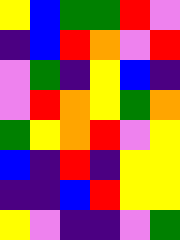[["yellow", "blue", "green", "green", "red", "violet"], ["indigo", "blue", "red", "orange", "violet", "red"], ["violet", "green", "indigo", "yellow", "blue", "indigo"], ["violet", "red", "orange", "yellow", "green", "orange"], ["green", "yellow", "orange", "red", "violet", "yellow"], ["blue", "indigo", "red", "indigo", "yellow", "yellow"], ["indigo", "indigo", "blue", "red", "yellow", "yellow"], ["yellow", "violet", "indigo", "indigo", "violet", "green"]]